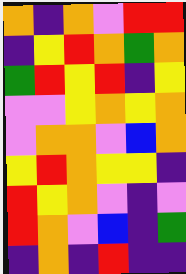[["orange", "indigo", "orange", "violet", "red", "red"], ["indigo", "yellow", "red", "orange", "green", "orange"], ["green", "red", "yellow", "red", "indigo", "yellow"], ["violet", "violet", "yellow", "orange", "yellow", "orange"], ["violet", "orange", "orange", "violet", "blue", "orange"], ["yellow", "red", "orange", "yellow", "yellow", "indigo"], ["red", "yellow", "orange", "violet", "indigo", "violet"], ["red", "orange", "violet", "blue", "indigo", "green"], ["indigo", "orange", "indigo", "red", "indigo", "indigo"]]